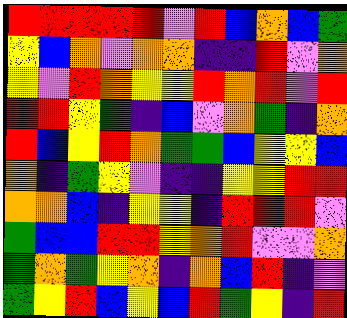[["red", "red", "red", "red", "red", "violet", "red", "blue", "orange", "blue", "green"], ["yellow", "blue", "orange", "violet", "orange", "orange", "indigo", "indigo", "red", "violet", "orange"], ["yellow", "violet", "red", "orange", "yellow", "yellow", "red", "orange", "red", "violet", "red"], ["red", "red", "yellow", "green", "indigo", "blue", "violet", "orange", "green", "indigo", "orange"], ["red", "blue", "yellow", "red", "orange", "green", "green", "blue", "yellow", "yellow", "blue"], ["orange", "indigo", "green", "yellow", "violet", "indigo", "indigo", "yellow", "yellow", "red", "red"], ["orange", "orange", "blue", "indigo", "yellow", "yellow", "indigo", "red", "red", "red", "violet"], ["green", "blue", "blue", "red", "red", "yellow", "orange", "red", "violet", "violet", "orange"], ["green", "orange", "green", "yellow", "orange", "indigo", "orange", "blue", "red", "indigo", "violet"], ["green", "yellow", "red", "blue", "yellow", "blue", "red", "green", "yellow", "indigo", "red"]]